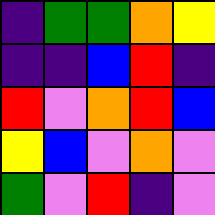[["indigo", "green", "green", "orange", "yellow"], ["indigo", "indigo", "blue", "red", "indigo"], ["red", "violet", "orange", "red", "blue"], ["yellow", "blue", "violet", "orange", "violet"], ["green", "violet", "red", "indigo", "violet"]]